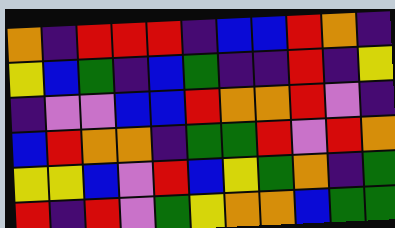[["orange", "indigo", "red", "red", "red", "indigo", "blue", "blue", "red", "orange", "indigo"], ["yellow", "blue", "green", "indigo", "blue", "green", "indigo", "indigo", "red", "indigo", "yellow"], ["indigo", "violet", "violet", "blue", "blue", "red", "orange", "orange", "red", "violet", "indigo"], ["blue", "red", "orange", "orange", "indigo", "green", "green", "red", "violet", "red", "orange"], ["yellow", "yellow", "blue", "violet", "red", "blue", "yellow", "green", "orange", "indigo", "green"], ["red", "indigo", "red", "violet", "green", "yellow", "orange", "orange", "blue", "green", "green"]]